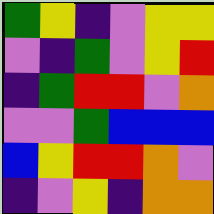[["green", "yellow", "indigo", "violet", "yellow", "yellow"], ["violet", "indigo", "green", "violet", "yellow", "red"], ["indigo", "green", "red", "red", "violet", "orange"], ["violet", "violet", "green", "blue", "blue", "blue"], ["blue", "yellow", "red", "red", "orange", "violet"], ["indigo", "violet", "yellow", "indigo", "orange", "orange"]]